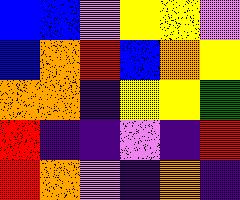[["blue", "blue", "violet", "yellow", "yellow", "violet"], ["blue", "orange", "red", "blue", "orange", "yellow"], ["orange", "orange", "indigo", "yellow", "yellow", "green"], ["red", "indigo", "indigo", "violet", "indigo", "red"], ["red", "orange", "violet", "indigo", "orange", "indigo"]]